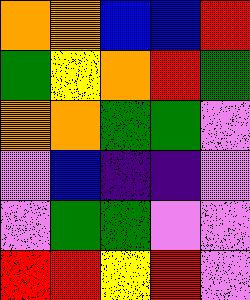[["orange", "orange", "blue", "blue", "red"], ["green", "yellow", "orange", "red", "green"], ["orange", "orange", "green", "green", "violet"], ["violet", "blue", "indigo", "indigo", "violet"], ["violet", "green", "green", "violet", "violet"], ["red", "red", "yellow", "red", "violet"]]